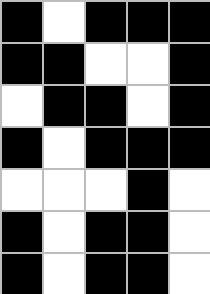[["black", "white", "black", "black", "black"], ["black", "black", "white", "white", "black"], ["white", "black", "black", "white", "black"], ["black", "white", "black", "black", "black"], ["white", "white", "white", "black", "white"], ["black", "white", "black", "black", "white"], ["black", "white", "black", "black", "white"]]